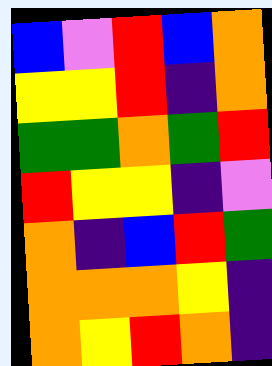[["blue", "violet", "red", "blue", "orange"], ["yellow", "yellow", "red", "indigo", "orange"], ["green", "green", "orange", "green", "red"], ["red", "yellow", "yellow", "indigo", "violet"], ["orange", "indigo", "blue", "red", "green"], ["orange", "orange", "orange", "yellow", "indigo"], ["orange", "yellow", "red", "orange", "indigo"]]